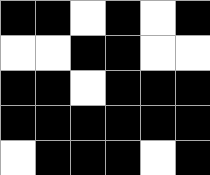[["black", "black", "white", "black", "white", "black"], ["white", "white", "black", "black", "white", "white"], ["black", "black", "white", "black", "black", "black"], ["black", "black", "black", "black", "black", "black"], ["white", "black", "black", "black", "white", "black"]]